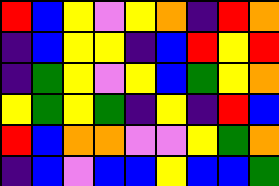[["red", "blue", "yellow", "violet", "yellow", "orange", "indigo", "red", "orange"], ["indigo", "blue", "yellow", "yellow", "indigo", "blue", "red", "yellow", "red"], ["indigo", "green", "yellow", "violet", "yellow", "blue", "green", "yellow", "orange"], ["yellow", "green", "yellow", "green", "indigo", "yellow", "indigo", "red", "blue"], ["red", "blue", "orange", "orange", "violet", "violet", "yellow", "green", "orange"], ["indigo", "blue", "violet", "blue", "blue", "yellow", "blue", "blue", "green"]]